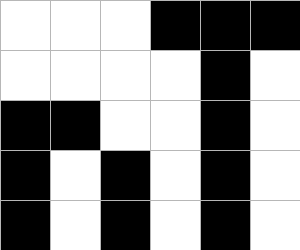[["white", "white", "white", "black", "black", "black"], ["white", "white", "white", "white", "black", "white"], ["black", "black", "white", "white", "black", "white"], ["black", "white", "black", "white", "black", "white"], ["black", "white", "black", "white", "black", "white"]]